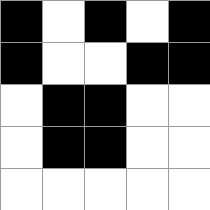[["black", "white", "black", "white", "black"], ["black", "white", "white", "black", "black"], ["white", "black", "black", "white", "white"], ["white", "black", "black", "white", "white"], ["white", "white", "white", "white", "white"]]